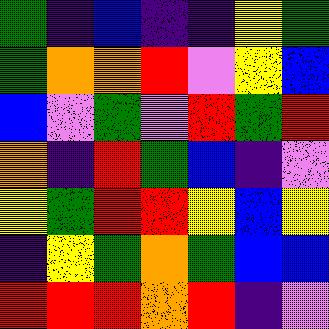[["green", "indigo", "blue", "indigo", "indigo", "yellow", "green"], ["green", "orange", "orange", "red", "violet", "yellow", "blue"], ["blue", "violet", "green", "violet", "red", "green", "red"], ["orange", "indigo", "red", "green", "blue", "indigo", "violet"], ["yellow", "green", "red", "red", "yellow", "blue", "yellow"], ["indigo", "yellow", "green", "orange", "green", "blue", "blue"], ["red", "red", "red", "orange", "red", "indigo", "violet"]]